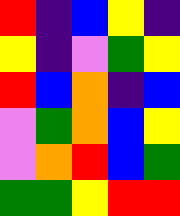[["red", "indigo", "blue", "yellow", "indigo"], ["yellow", "indigo", "violet", "green", "yellow"], ["red", "blue", "orange", "indigo", "blue"], ["violet", "green", "orange", "blue", "yellow"], ["violet", "orange", "red", "blue", "green"], ["green", "green", "yellow", "red", "red"]]